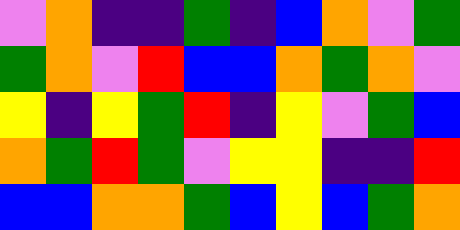[["violet", "orange", "indigo", "indigo", "green", "indigo", "blue", "orange", "violet", "green"], ["green", "orange", "violet", "red", "blue", "blue", "orange", "green", "orange", "violet"], ["yellow", "indigo", "yellow", "green", "red", "indigo", "yellow", "violet", "green", "blue"], ["orange", "green", "red", "green", "violet", "yellow", "yellow", "indigo", "indigo", "red"], ["blue", "blue", "orange", "orange", "green", "blue", "yellow", "blue", "green", "orange"]]